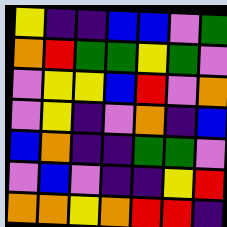[["yellow", "indigo", "indigo", "blue", "blue", "violet", "green"], ["orange", "red", "green", "green", "yellow", "green", "violet"], ["violet", "yellow", "yellow", "blue", "red", "violet", "orange"], ["violet", "yellow", "indigo", "violet", "orange", "indigo", "blue"], ["blue", "orange", "indigo", "indigo", "green", "green", "violet"], ["violet", "blue", "violet", "indigo", "indigo", "yellow", "red"], ["orange", "orange", "yellow", "orange", "red", "red", "indigo"]]